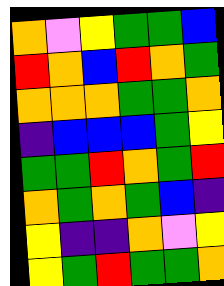[["orange", "violet", "yellow", "green", "green", "blue"], ["red", "orange", "blue", "red", "orange", "green"], ["orange", "orange", "orange", "green", "green", "orange"], ["indigo", "blue", "blue", "blue", "green", "yellow"], ["green", "green", "red", "orange", "green", "red"], ["orange", "green", "orange", "green", "blue", "indigo"], ["yellow", "indigo", "indigo", "orange", "violet", "yellow"], ["yellow", "green", "red", "green", "green", "orange"]]